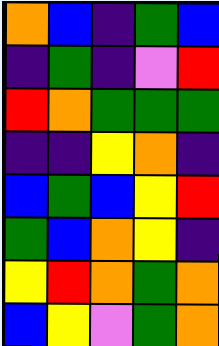[["orange", "blue", "indigo", "green", "blue"], ["indigo", "green", "indigo", "violet", "red"], ["red", "orange", "green", "green", "green"], ["indigo", "indigo", "yellow", "orange", "indigo"], ["blue", "green", "blue", "yellow", "red"], ["green", "blue", "orange", "yellow", "indigo"], ["yellow", "red", "orange", "green", "orange"], ["blue", "yellow", "violet", "green", "orange"]]